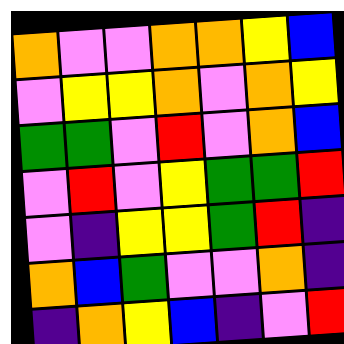[["orange", "violet", "violet", "orange", "orange", "yellow", "blue"], ["violet", "yellow", "yellow", "orange", "violet", "orange", "yellow"], ["green", "green", "violet", "red", "violet", "orange", "blue"], ["violet", "red", "violet", "yellow", "green", "green", "red"], ["violet", "indigo", "yellow", "yellow", "green", "red", "indigo"], ["orange", "blue", "green", "violet", "violet", "orange", "indigo"], ["indigo", "orange", "yellow", "blue", "indigo", "violet", "red"]]